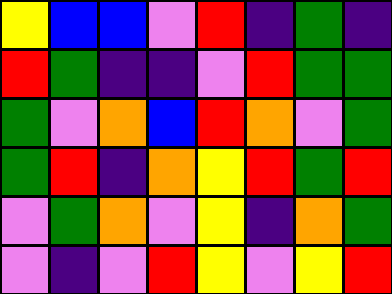[["yellow", "blue", "blue", "violet", "red", "indigo", "green", "indigo"], ["red", "green", "indigo", "indigo", "violet", "red", "green", "green"], ["green", "violet", "orange", "blue", "red", "orange", "violet", "green"], ["green", "red", "indigo", "orange", "yellow", "red", "green", "red"], ["violet", "green", "orange", "violet", "yellow", "indigo", "orange", "green"], ["violet", "indigo", "violet", "red", "yellow", "violet", "yellow", "red"]]